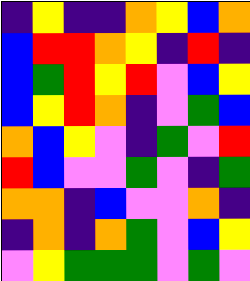[["indigo", "yellow", "indigo", "indigo", "orange", "yellow", "blue", "orange"], ["blue", "red", "red", "orange", "yellow", "indigo", "red", "indigo"], ["blue", "green", "red", "yellow", "red", "violet", "blue", "yellow"], ["blue", "yellow", "red", "orange", "indigo", "violet", "green", "blue"], ["orange", "blue", "yellow", "violet", "indigo", "green", "violet", "red"], ["red", "blue", "violet", "violet", "green", "violet", "indigo", "green"], ["orange", "orange", "indigo", "blue", "violet", "violet", "orange", "indigo"], ["indigo", "orange", "indigo", "orange", "green", "violet", "blue", "yellow"], ["violet", "yellow", "green", "green", "green", "violet", "green", "violet"]]